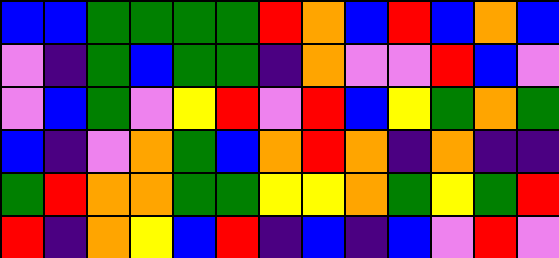[["blue", "blue", "green", "green", "green", "green", "red", "orange", "blue", "red", "blue", "orange", "blue"], ["violet", "indigo", "green", "blue", "green", "green", "indigo", "orange", "violet", "violet", "red", "blue", "violet"], ["violet", "blue", "green", "violet", "yellow", "red", "violet", "red", "blue", "yellow", "green", "orange", "green"], ["blue", "indigo", "violet", "orange", "green", "blue", "orange", "red", "orange", "indigo", "orange", "indigo", "indigo"], ["green", "red", "orange", "orange", "green", "green", "yellow", "yellow", "orange", "green", "yellow", "green", "red"], ["red", "indigo", "orange", "yellow", "blue", "red", "indigo", "blue", "indigo", "blue", "violet", "red", "violet"]]